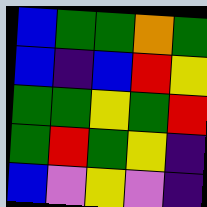[["blue", "green", "green", "orange", "green"], ["blue", "indigo", "blue", "red", "yellow"], ["green", "green", "yellow", "green", "red"], ["green", "red", "green", "yellow", "indigo"], ["blue", "violet", "yellow", "violet", "indigo"]]